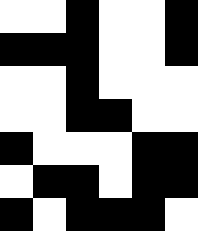[["white", "white", "black", "white", "white", "black"], ["black", "black", "black", "white", "white", "black"], ["white", "white", "black", "white", "white", "white"], ["white", "white", "black", "black", "white", "white"], ["black", "white", "white", "white", "black", "black"], ["white", "black", "black", "white", "black", "black"], ["black", "white", "black", "black", "black", "white"]]